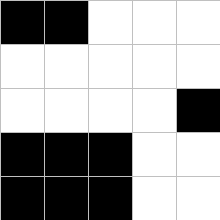[["black", "black", "white", "white", "white"], ["white", "white", "white", "white", "white"], ["white", "white", "white", "white", "black"], ["black", "black", "black", "white", "white"], ["black", "black", "black", "white", "white"]]